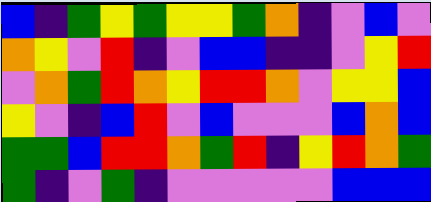[["blue", "indigo", "green", "yellow", "green", "yellow", "yellow", "green", "orange", "indigo", "violet", "blue", "violet"], ["orange", "yellow", "violet", "red", "indigo", "violet", "blue", "blue", "indigo", "indigo", "violet", "yellow", "red"], ["violet", "orange", "green", "red", "orange", "yellow", "red", "red", "orange", "violet", "yellow", "yellow", "blue"], ["yellow", "violet", "indigo", "blue", "red", "violet", "blue", "violet", "violet", "violet", "blue", "orange", "blue"], ["green", "green", "blue", "red", "red", "orange", "green", "red", "indigo", "yellow", "red", "orange", "green"], ["green", "indigo", "violet", "green", "indigo", "violet", "violet", "violet", "violet", "violet", "blue", "blue", "blue"]]